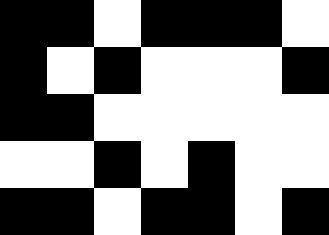[["black", "black", "white", "black", "black", "black", "white"], ["black", "white", "black", "white", "white", "white", "black"], ["black", "black", "white", "white", "white", "white", "white"], ["white", "white", "black", "white", "black", "white", "white"], ["black", "black", "white", "black", "black", "white", "black"]]